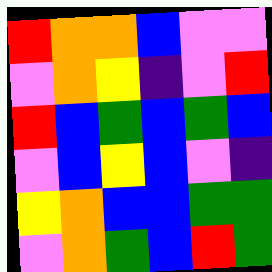[["red", "orange", "orange", "blue", "violet", "violet"], ["violet", "orange", "yellow", "indigo", "violet", "red"], ["red", "blue", "green", "blue", "green", "blue"], ["violet", "blue", "yellow", "blue", "violet", "indigo"], ["yellow", "orange", "blue", "blue", "green", "green"], ["violet", "orange", "green", "blue", "red", "green"]]